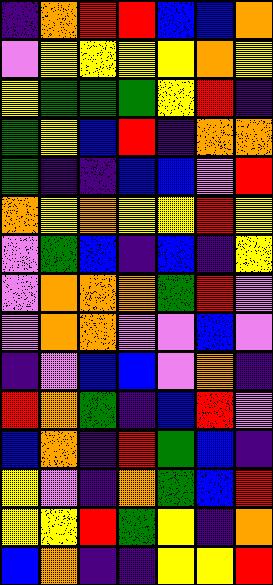[["indigo", "orange", "red", "red", "blue", "blue", "orange"], ["violet", "yellow", "yellow", "yellow", "yellow", "orange", "yellow"], ["yellow", "green", "green", "green", "yellow", "red", "indigo"], ["green", "yellow", "blue", "red", "indigo", "orange", "orange"], ["green", "indigo", "indigo", "blue", "blue", "violet", "red"], ["orange", "yellow", "orange", "yellow", "yellow", "red", "yellow"], ["violet", "green", "blue", "indigo", "blue", "indigo", "yellow"], ["violet", "orange", "orange", "orange", "green", "red", "violet"], ["violet", "orange", "orange", "violet", "violet", "blue", "violet"], ["indigo", "violet", "blue", "blue", "violet", "orange", "indigo"], ["red", "orange", "green", "indigo", "blue", "red", "violet"], ["blue", "orange", "indigo", "red", "green", "blue", "indigo"], ["yellow", "violet", "indigo", "orange", "green", "blue", "red"], ["yellow", "yellow", "red", "green", "yellow", "indigo", "orange"], ["blue", "orange", "indigo", "indigo", "yellow", "yellow", "red"]]